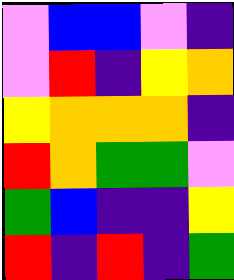[["violet", "blue", "blue", "violet", "indigo"], ["violet", "red", "indigo", "yellow", "orange"], ["yellow", "orange", "orange", "orange", "indigo"], ["red", "orange", "green", "green", "violet"], ["green", "blue", "indigo", "indigo", "yellow"], ["red", "indigo", "red", "indigo", "green"]]